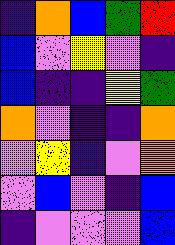[["indigo", "orange", "blue", "green", "red"], ["blue", "violet", "yellow", "violet", "indigo"], ["blue", "indigo", "indigo", "yellow", "green"], ["orange", "violet", "indigo", "indigo", "orange"], ["violet", "yellow", "indigo", "violet", "orange"], ["violet", "blue", "violet", "indigo", "blue"], ["indigo", "violet", "violet", "violet", "blue"]]